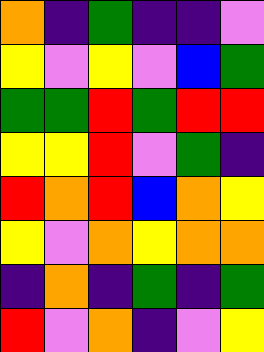[["orange", "indigo", "green", "indigo", "indigo", "violet"], ["yellow", "violet", "yellow", "violet", "blue", "green"], ["green", "green", "red", "green", "red", "red"], ["yellow", "yellow", "red", "violet", "green", "indigo"], ["red", "orange", "red", "blue", "orange", "yellow"], ["yellow", "violet", "orange", "yellow", "orange", "orange"], ["indigo", "orange", "indigo", "green", "indigo", "green"], ["red", "violet", "orange", "indigo", "violet", "yellow"]]